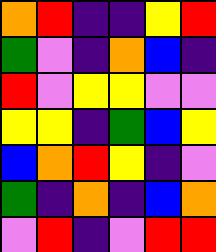[["orange", "red", "indigo", "indigo", "yellow", "red"], ["green", "violet", "indigo", "orange", "blue", "indigo"], ["red", "violet", "yellow", "yellow", "violet", "violet"], ["yellow", "yellow", "indigo", "green", "blue", "yellow"], ["blue", "orange", "red", "yellow", "indigo", "violet"], ["green", "indigo", "orange", "indigo", "blue", "orange"], ["violet", "red", "indigo", "violet", "red", "red"]]